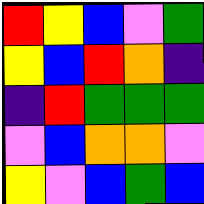[["red", "yellow", "blue", "violet", "green"], ["yellow", "blue", "red", "orange", "indigo"], ["indigo", "red", "green", "green", "green"], ["violet", "blue", "orange", "orange", "violet"], ["yellow", "violet", "blue", "green", "blue"]]